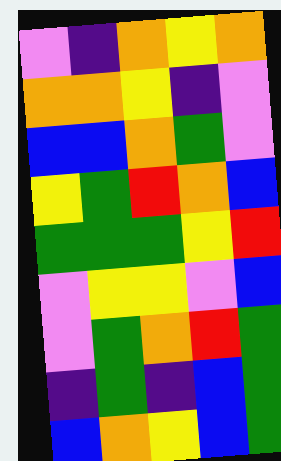[["violet", "indigo", "orange", "yellow", "orange"], ["orange", "orange", "yellow", "indigo", "violet"], ["blue", "blue", "orange", "green", "violet"], ["yellow", "green", "red", "orange", "blue"], ["green", "green", "green", "yellow", "red"], ["violet", "yellow", "yellow", "violet", "blue"], ["violet", "green", "orange", "red", "green"], ["indigo", "green", "indigo", "blue", "green"], ["blue", "orange", "yellow", "blue", "green"]]